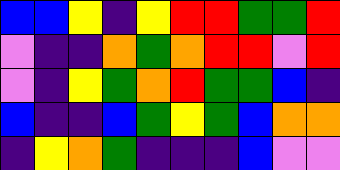[["blue", "blue", "yellow", "indigo", "yellow", "red", "red", "green", "green", "red"], ["violet", "indigo", "indigo", "orange", "green", "orange", "red", "red", "violet", "red"], ["violet", "indigo", "yellow", "green", "orange", "red", "green", "green", "blue", "indigo"], ["blue", "indigo", "indigo", "blue", "green", "yellow", "green", "blue", "orange", "orange"], ["indigo", "yellow", "orange", "green", "indigo", "indigo", "indigo", "blue", "violet", "violet"]]